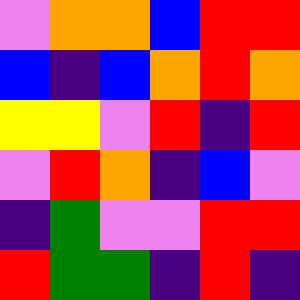[["violet", "orange", "orange", "blue", "red", "red"], ["blue", "indigo", "blue", "orange", "red", "orange"], ["yellow", "yellow", "violet", "red", "indigo", "red"], ["violet", "red", "orange", "indigo", "blue", "violet"], ["indigo", "green", "violet", "violet", "red", "red"], ["red", "green", "green", "indigo", "red", "indigo"]]